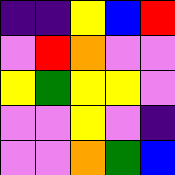[["indigo", "indigo", "yellow", "blue", "red"], ["violet", "red", "orange", "violet", "violet"], ["yellow", "green", "yellow", "yellow", "violet"], ["violet", "violet", "yellow", "violet", "indigo"], ["violet", "violet", "orange", "green", "blue"]]